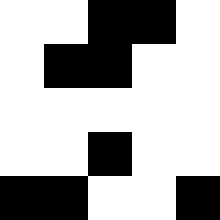[["white", "white", "black", "black", "white"], ["white", "black", "black", "white", "white"], ["white", "white", "white", "white", "white"], ["white", "white", "black", "white", "white"], ["black", "black", "white", "white", "black"]]